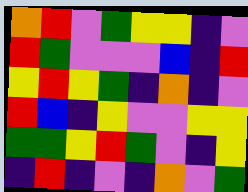[["orange", "red", "violet", "green", "yellow", "yellow", "indigo", "violet"], ["red", "green", "violet", "violet", "violet", "blue", "indigo", "red"], ["yellow", "red", "yellow", "green", "indigo", "orange", "indigo", "violet"], ["red", "blue", "indigo", "yellow", "violet", "violet", "yellow", "yellow"], ["green", "green", "yellow", "red", "green", "violet", "indigo", "yellow"], ["indigo", "red", "indigo", "violet", "indigo", "orange", "violet", "green"]]